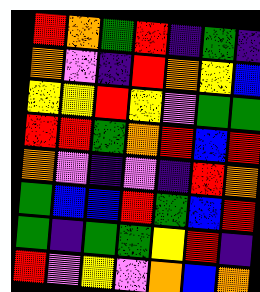[["red", "orange", "green", "red", "indigo", "green", "indigo"], ["orange", "violet", "indigo", "red", "orange", "yellow", "blue"], ["yellow", "yellow", "red", "yellow", "violet", "green", "green"], ["red", "red", "green", "orange", "red", "blue", "red"], ["orange", "violet", "indigo", "violet", "indigo", "red", "orange"], ["green", "blue", "blue", "red", "green", "blue", "red"], ["green", "indigo", "green", "green", "yellow", "red", "indigo"], ["red", "violet", "yellow", "violet", "orange", "blue", "orange"]]